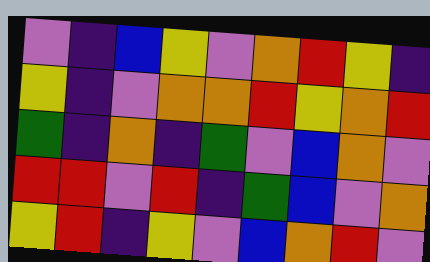[["violet", "indigo", "blue", "yellow", "violet", "orange", "red", "yellow", "indigo"], ["yellow", "indigo", "violet", "orange", "orange", "red", "yellow", "orange", "red"], ["green", "indigo", "orange", "indigo", "green", "violet", "blue", "orange", "violet"], ["red", "red", "violet", "red", "indigo", "green", "blue", "violet", "orange"], ["yellow", "red", "indigo", "yellow", "violet", "blue", "orange", "red", "violet"]]